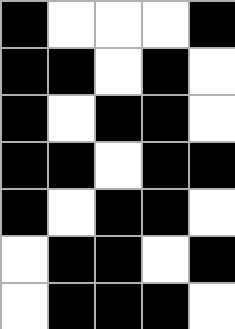[["black", "white", "white", "white", "black"], ["black", "black", "white", "black", "white"], ["black", "white", "black", "black", "white"], ["black", "black", "white", "black", "black"], ["black", "white", "black", "black", "white"], ["white", "black", "black", "white", "black"], ["white", "black", "black", "black", "white"]]